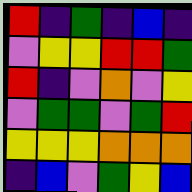[["red", "indigo", "green", "indigo", "blue", "indigo"], ["violet", "yellow", "yellow", "red", "red", "green"], ["red", "indigo", "violet", "orange", "violet", "yellow"], ["violet", "green", "green", "violet", "green", "red"], ["yellow", "yellow", "yellow", "orange", "orange", "orange"], ["indigo", "blue", "violet", "green", "yellow", "blue"]]